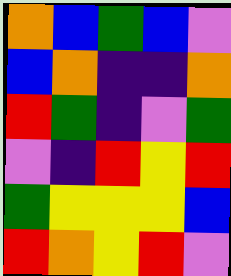[["orange", "blue", "green", "blue", "violet"], ["blue", "orange", "indigo", "indigo", "orange"], ["red", "green", "indigo", "violet", "green"], ["violet", "indigo", "red", "yellow", "red"], ["green", "yellow", "yellow", "yellow", "blue"], ["red", "orange", "yellow", "red", "violet"]]